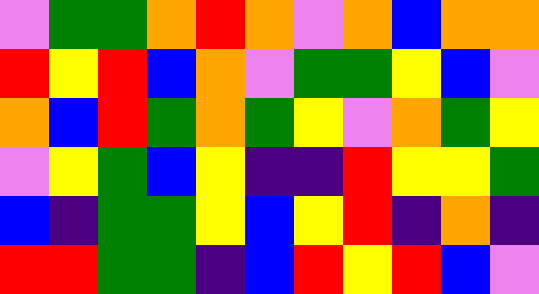[["violet", "green", "green", "orange", "red", "orange", "violet", "orange", "blue", "orange", "orange"], ["red", "yellow", "red", "blue", "orange", "violet", "green", "green", "yellow", "blue", "violet"], ["orange", "blue", "red", "green", "orange", "green", "yellow", "violet", "orange", "green", "yellow"], ["violet", "yellow", "green", "blue", "yellow", "indigo", "indigo", "red", "yellow", "yellow", "green"], ["blue", "indigo", "green", "green", "yellow", "blue", "yellow", "red", "indigo", "orange", "indigo"], ["red", "red", "green", "green", "indigo", "blue", "red", "yellow", "red", "blue", "violet"]]